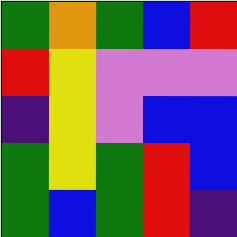[["green", "orange", "green", "blue", "red"], ["red", "yellow", "violet", "violet", "violet"], ["indigo", "yellow", "violet", "blue", "blue"], ["green", "yellow", "green", "red", "blue"], ["green", "blue", "green", "red", "indigo"]]